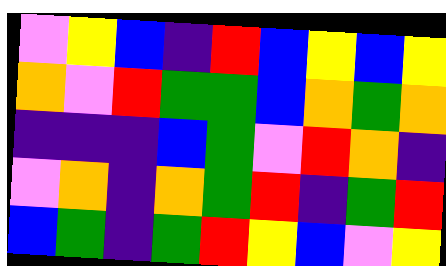[["violet", "yellow", "blue", "indigo", "red", "blue", "yellow", "blue", "yellow"], ["orange", "violet", "red", "green", "green", "blue", "orange", "green", "orange"], ["indigo", "indigo", "indigo", "blue", "green", "violet", "red", "orange", "indigo"], ["violet", "orange", "indigo", "orange", "green", "red", "indigo", "green", "red"], ["blue", "green", "indigo", "green", "red", "yellow", "blue", "violet", "yellow"]]